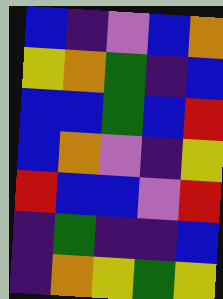[["blue", "indigo", "violet", "blue", "orange"], ["yellow", "orange", "green", "indigo", "blue"], ["blue", "blue", "green", "blue", "red"], ["blue", "orange", "violet", "indigo", "yellow"], ["red", "blue", "blue", "violet", "red"], ["indigo", "green", "indigo", "indigo", "blue"], ["indigo", "orange", "yellow", "green", "yellow"]]